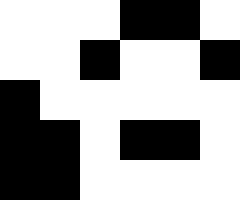[["white", "white", "white", "black", "black", "white"], ["white", "white", "black", "white", "white", "black"], ["black", "white", "white", "white", "white", "white"], ["black", "black", "white", "black", "black", "white"], ["black", "black", "white", "white", "white", "white"]]